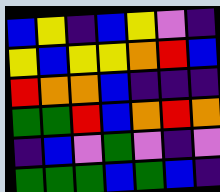[["blue", "yellow", "indigo", "blue", "yellow", "violet", "indigo"], ["yellow", "blue", "yellow", "yellow", "orange", "red", "blue"], ["red", "orange", "orange", "blue", "indigo", "indigo", "indigo"], ["green", "green", "red", "blue", "orange", "red", "orange"], ["indigo", "blue", "violet", "green", "violet", "indigo", "violet"], ["green", "green", "green", "blue", "green", "blue", "indigo"]]